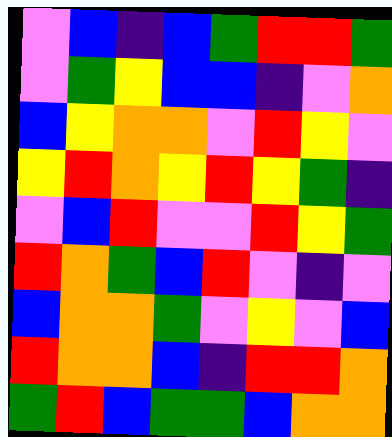[["violet", "blue", "indigo", "blue", "green", "red", "red", "green"], ["violet", "green", "yellow", "blue", "blue", "indigo", "violet", "orange"], ["blue", "yellow", "orange", "orange", "violet", "red", "yellow", "violet"], ["yellow", "red", "orange", "yellow", "red", "yellow", "green", "indigo"], ["violet", "blue", "red", "violet", "violet", "red", "yellow", "green"], ["red", "orange", "green", "blue", "red", "violet", "indigo", "violet"], ["blue", "orange", "orange", "green", "violet", "yellow", "violet", "blue"], ["red", "orange", "orange", "blue", "indigo", "red", "red", "orange"], ["green", "red", "blue", "green", "green", "blue", "orange", "orange"]]